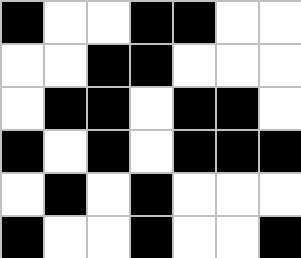[["black", "white", "white", "black", "black", "white", "white"], ["white", "white", "black", "black", "white", "white", "white"], ["white", "black", "black", "white", "black", "black", "white"], ["black", "white", "black", "white", "black", "black", "black"], ["white", "black", "white", "black", "white", "white", "white"], ["black", "white", "white", "black", "white", "white", "black"]]